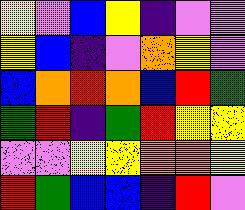[["yellow", "violet", "blue", "yellow", "indigo", "violet", "violet"], ["yellow", "blue", "indigo", "violet", "orange", "yellow", "violet"], ["blue", "orange", "red", "orange", "blue", "red", "green"], ["green", "red", "indigo", "green", "red", "yellow", "yellow"], ["violet", "violet", "yellow", "yellow", "orange", "orange", "yellow"], ["red", "green", "blue", "blue", "indigo", "red", "violet"]]